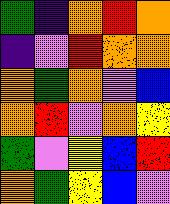[["green", "indigo", "orange", "red", "orange"], ["indigo", "violet", "red", "orange", "orange"], ["orange", "green", "orange", "violet", "blue"], ["orange", "red", "violet", "orange", "yellow"], ["green", "violet", "yellow", "blue", "red"], ["orange", "green", "yellow", "blue", "violet"]]